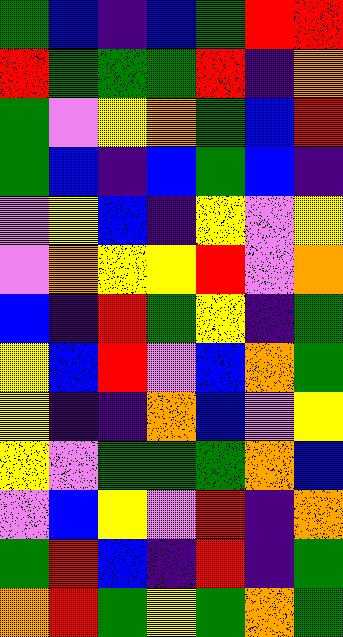[["green", "blue", "indigo", "blue", "green", "red", "red"], ["red", "green", "green", "green", "red", "indigo", "orange"], ["green", "violet", "yellow", "orange", "green", "blue", "red"], ["green", "blue", "indigo", "blue", "green", "blue", "indigo"], ["violet", "yellow", "blue", "indigo", "yellow", "violet", "yellow"], ["violet", "orange", "yellow", "yellow", "red", "violet", "orange"], ["blue", "indigo", "red", "green", "yellow", "indigo", "green"], ["yellow", "blue", "red", "violet", "blue", "orange", "green"], ["yellow", "indigo", "indigo", "orange", "blue", "violet", "yellow"], ["yellow", "violet", "green", "green", "green", "orange", "blue"], ["violet", "blue", "yellow", "violet", "red", "indigo", "orange"], ["green", "red", "blue", "indigo", "red", "indigo", "green"], ["orange", "red", "green", "yellow", "green", "orange", "green"]]